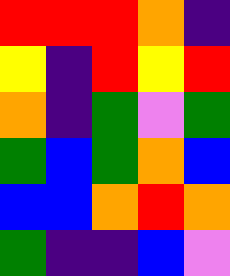[["red", "red", "red", "orange", "indigo"], ["yellow", "indigo", "red", "yellow", "red"], ["orange", "indigo", "green", "violet", "green"], ["green", "blue", "green", "orange", "blue"], ["blue", "blue", "orange", "red", "orange"], ["green", "indigo", "indigo", "blue", "violet"]]